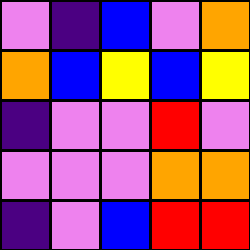[["violet", "indigo", "blue", "violet", "orange"], ["orange", "blue", "yellow", "blue", "yellow"], ["indigo", "violet", "violet", "red", "violet"], ["violet", "violet", "violet", "orange", "orange"], ["indigo", "violet", "blue", "red", "red"]]